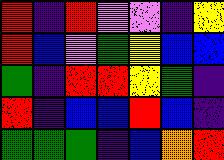[["red", "indigo", "red", "violet", "violet", "indigo", "yellow"], ["red", "blue", "violet", "green", "yellow", "blue", "blue"], ["green", "indigo", "red", "red", "yellow", "green", "indigo"], ["red", "indigo", "blue", "blue", "red", "blue", "indigo"], ["green", "green", "green", "indigo", "blue", "orange", "red"]]